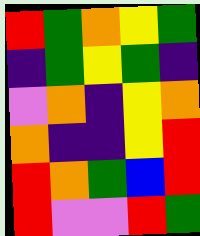[["red", "green", "orange", "yellow", "green"], ["indigo", "green", "yellow", "green", "indigo"], ["violet", "orange", "indigo", "yellow", "orange"], ["orange", "indigo", "indigo", "yellow", "red"], ["red", "orange", "green", "blue", "red"], ["red", "violet", "violet", "red", "green"]]